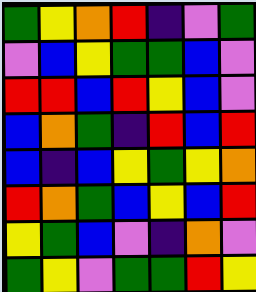[["green", "yellow", "orange", "red", "indigo", "violet", "green"], ["violet", "blue", "yellow", "green", "green", "blue", "violet"], ["red", "red", "blue", "red", "yellow", "blue", "violet"], ["blue", "orange", "green", "indigo", "red", "blue", "red"], ["blue", "indigo", "blue", "yellow", "green", "yellow", "orange"], ["red", "orange", "green", "blue", "yellow", "blue", "red"], ["yellow", "green", "blue", "violet", "indigo", "orange", "violet"], ["green", "yellow", "violet", "green", "green", "red", "yellow"]]